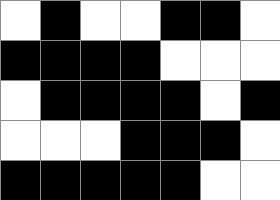[["white", "black", "white", "white", "black", "black", "white"], ["black", "black", "black", "black", "white", "white", "white"], ["white", "black", "black", "black", "black", "white", "black"], ["white", "white", "white", "black", "black", "black", "white"], ["black", "black", "black", "black", "black", "white", "white"]]